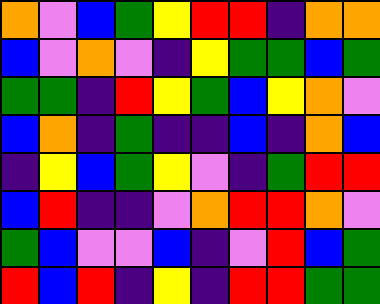[["orange", "violet", "blue", "green", "yellow", "red", "red", "indigo", "orange", "orange"], ["blue", "violet", "orange", "violet", "indigo", "yellow", "green", "green", "blue", "green"], ["green", "green", "indigo", "red", "yellow", "green", "blue", "yellow", "orange", "violet"], ["blue", "orange", "indigo", "green", "indigo", "indigo", "blue", "indigo", "orange", "blue"], ["indigo", "yellow", "blue", "green", "yellow", "violet", "indigo", "green", "red", "red"], ["blue", "red", "indigo", "indigo", "violet", "orange", "red", "red", "orange", "violet"], ["green", "blue", "violet", "violet", "blue", "indigo", "violet", "red", "blue", "green"], ["red", "blue", "red", "indigo", "yellow", "indigo", "red", "red", "green", "green"]]